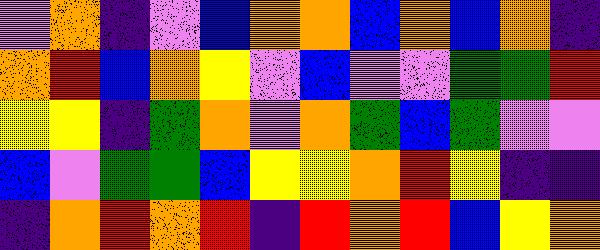[["violet", "orange", "indigo", "violet", "blue", "orange", "orange", "blue", "orange", "blue", "orange", "indigo"], ["orange", "red", "blue", "orange", "yellow", "violet", "blue", "violet", "violet", "green", "green", "red"], ["yellow", "yellow", "indigo", "green", "orange", "violet", "orange", "green", "blue", "green", "violet", "violet"], ["blue", "violet", "green", "green", "blue", "yellow", "yellow", "orange", "red", "yellow", "indigo", "indigo"], ["indigo", "orange", "red", "orange", "red", "indigo", "red", "orange", "red", "blue", "yellow", "orange"]]